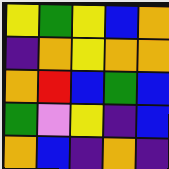[["yellow", "green", "yellow", "blue", "orange"], ["indigo", "orange", "yellow", "orange", "orange"], ["orange", "red", "blue", "green", "blue"], ["green", "violet", "yellow", "indigo", "blue"], ["orange", "blue", "indigo", "orange", "indigo"]]